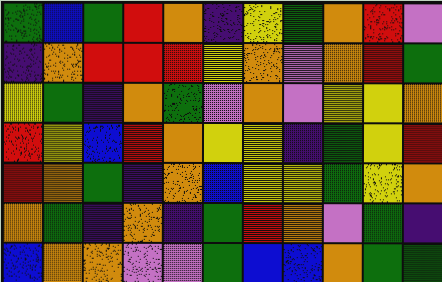[["green", "blue", "green", "red", "orange", "indigo", "yellow", "green", "orange", "red", "violet"], ["indigo", "orange", "red", "red", "red", "yellow", "orange", "violet", "orange", "red", "green"], ["yellow", "green", "indigo", "orange", "green", "violet", "orange", "violet", "yellow", "yellow", "orange"], ["red", "yellow", "blue", "red", "orange", "yellow", "yellow", "indigo", "green", "yellow", "red"], ["red", "orange", "green", "indigo", "orange", "blue", "yellow", "yellow", "green", "yellow", "orange"], ["orange", "green", "indigo", "orange", "indigo", "green", "red", "orange", "violet", "green", "indigo"], ["blue", "orange", "orange", "violet", "violet", "green", "blue", "blue", "orange", "green", "green"]]